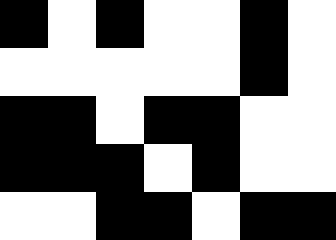[["black", "white", "black", "white", "white", "black", "white"], ["white", "white", "white", "white", "white", "black", "white"], ["black", "black", "white", "black", "black", "white", "white"], ["black", "black", "black", "white", "black", "white", "white"], ["white", "white", "black", "black", "white", "black", "black"]]